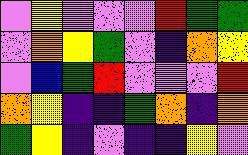[["violet", "yellow", "violet", "violet", "violet", "red", "green", "green"], ["violet", "orange", "yellow", "green", "violet", "indigo", "orange", "yellow"], ["violet", "blue", "green", "red", "violet", "violet", "violet", "red"], ["orange", "yellow", "indigo", "indigo", "green", "orange", "indigo", "orange"], ["green", "yellow", "indigo", "violet", "indigo", "indigo", "yellow", "violet"]]